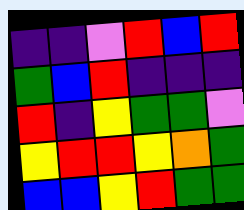[["indigo", "indigo", "violet", "red", "blue", "red"], ["green", "blue", "red", "indigo", "indigo", "indigo"], ["red", "indigo", "yellow", "green", "green", "violet"], ["yellow", "red", "red", "yellow", "orange", "green"], ["blue", "blue", "yellow", "red", "green", "green"]]